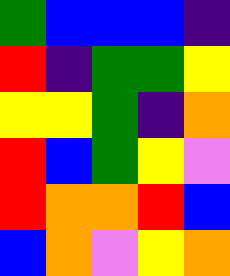[["green", "blue", "blue", "blue", "indigo"], ["red", "indigo", "green", "green", "yellow"], ["yellow", "yellow", "green", "indigo", "orange"], ["red", "blue", "green", "yellow", "violet"], ["red", "orange", "orange", "red", "blue"], ["blue", "orange", "violet", "yellow", "orange"]]